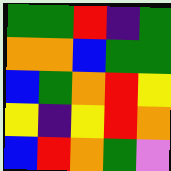[["green", "green", "red", "indigo", "green"], ["orange", "orange", "blue", "green", "green"], ["blue", "green", "orange", "red", "yellow"], ["yellow", "indigo", "yellow", "red", "orange"], ["blue", "red", "orange", "green", "violet"]]